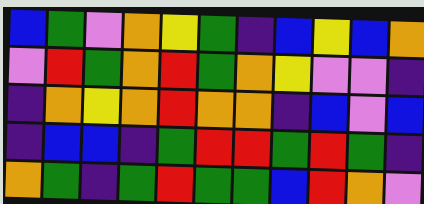[["blue", "green", "violet", "orange", "yellow", "green", "indigo", "blue", "yellow", "blue", "orange"], ["violet", "red", "green", "orange", "red", "green", "orange", "yellow", "violet", "violet", "indigo"], ["indigo", "orange", "yellow", "orange", "red", "orange", "orange", "indigo", "blue", "violet", "blue"], ["indigo", "blue", "blue", "indigo", "green", "red", "red", "green", "red", "green", "indigo"], ["orange", "green", "indigo", "green", "red", "green", "green", "blue", "red", "orange", "violet"]]